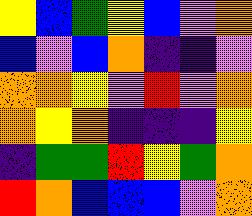[["yellow", "blue", "green", "yellow", "blue", "violet", "orange"], ["blue", "violet", "blue", "orange", "indigo", "indigo", "violet"], ["orange", "orange", "yellow", "violet", "red", "violet", "orange"], ["orange", "yellow", "orange", "indigo", "indigo", "indigo", "yellow"], ["indigo", "green", "green", "red", "yellow", "green", "orange"], ["red", "orange", "blue", "blue", "blue", "violet", "orange"]]